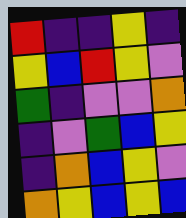[["red", "indigo", "indigo", "yellow", "indigo"], ["yellow", "blue", "red", "yellow", "violet"], ["green", "indigo", "violet", "violet", "orange"], ["indigo", "violet", "green", "blue", "yellow"], ["indigo", "orange", "blue", "yellow", "violet"], ["orange", "yellow", "blue", "yellow", "blue"]]